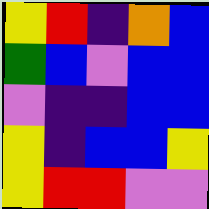[["yellow", "red", "indigo", "orange", "blue"], ["green", "blue", "violet", "blue", "blue"], ["violet", "indigo", "indigo", "blue", "blue"], ["yellow", "indigo", "blue", "blue", "yellow"], ["yellow", "red", "red", "violet", "violet"]]